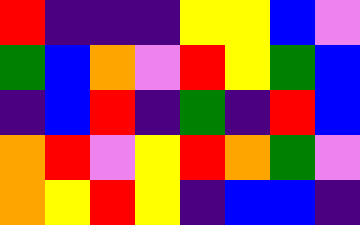[["red", "indigo", "indigo", "indigo", "yellow", "yellow", "blue", "violet"], ["green", "blue", "orange", "violet", "red", "yellow", "green", "blue"], ["indigo", "blue", "red", "indigo", "green", "indigo", "red", "blue"], ["orange", "red", "violet", "yellow", "red", "orange", "green", "violet"], ["orange", "yellow", "red", "yellow", "indigo", "blue", "blue", "indigo"]]